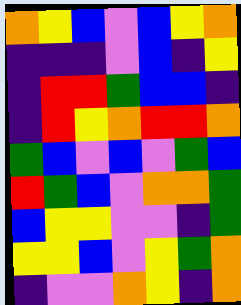[["orange", "yellow", "blue", "violet", "blue", "yellow", "orange"], ["indigo", "indigo", "indigo", "violet", "blue", "indigo", "yellow"], ["indigo", "red", "red", "green", "blue", "blue", "indigo"], ["indigo", "red", "yellow", "orange", "red", "red", "orange"], ["green", "blue", "violet", "blue", "violet", "green", "blue"], ["red", "green", "blue", "violet", "orange", "orange", "green"], ["blue", "yellow", "yellow", "violet", "violet", "indigo", "green"], ["yellow", "yellow", "blue", "violet", "yellow", "green", "orange"], ["indigo", "violet", "violet", "orange", "yellow", "indigo", "orange"]]